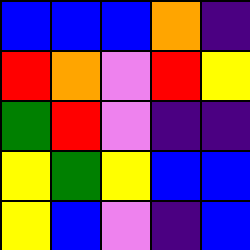[["blue", "blue", "blue", "orange", "indigo"], ["red", "orange", "violet", "red", "yellow"], ["green", "red", "violet", "indigo", "indigo"], ["yellow", "green", "yellow", "blue", "blue"], ["yellow", "blue", "violet", "indigo", "blue"]]